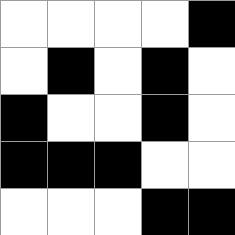[["white", "white", "white", "white", "black"], ["white", "black", "white", "black", "white"], ["black", "white", "white", "black", "white"], ["black", "black", "black", "white", "white"], ["white", "white", "white", "black", "black"]]